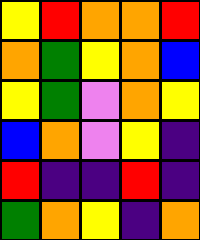[["yellow", "red", "orange", "orange", "red"], ["orange", "green", "yellow", "orange", "blue"], ["yellow", "green", "violet", "orange", "yellow"], ["blue", "orange", "violet", "yellow", "indigo"], ["red", "indigo", "indigo", "red", "indigo"], ["green", "orange", "yellow", "indigo", "orange"]]